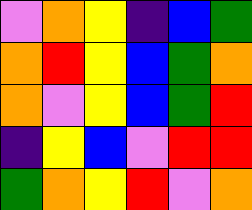[["violet", "orange", "yellow", "indigo", "blue", "green"], ["orange", "red", "yellow", "blue", "green", "orange"], ["orange", "violet", "yellow", "blue", "green", "red"], ["indigo", "yellow", "blue", "violet", "red", "red"], ["green", "orange", "yellow", "red", "violet", "orange"]]